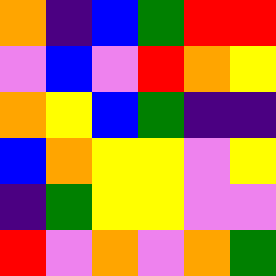[["orange", "indigo", "blue", "green", "red", "red"], ["violet", "blue", "violet", "red", "orange", "yellow"], ["orange", "yellow", "blue", "green", "indigo", "indigo"], ["blue", "orange", "yellow", "yellow", "violet", "yellow"], ["indigo", "green", "yellow", "yellow", "violet", "violet"], ["red", "violet", "orange", "violet", "orange", "green"]]